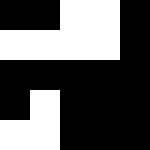[["black", "black", "white", "white", "black"], ["white", "white", "white", "white", "black"], ["black", "black", "black", "black", "black"], ["black", "white", "black", "black", "black"], ["white", "white", "black", "black", "black"]]